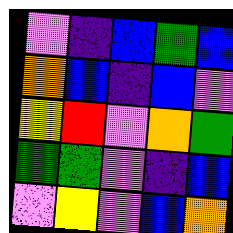[["violet", "indigo", "blue", "green", "blue"], ["orange", "blue", "indigo", "blue", "violet"], ["yellow", "red", "violet", "orange", "green"], ["green", "green", "violet", "indigo", "blue"], ["violet", "yellow", "violet", "blue", "orange"]]